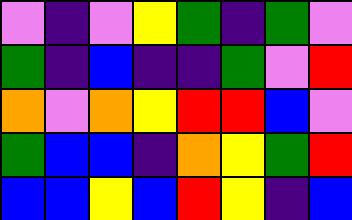[["violet", "indigo", "violet", "yellow", "green", "indigo", "green", "violet"], ["green", "indigo", "blue", "indigo", "indigo", "green", "violet", "red"], ["orange", "violet", "orange", "yellow", "red", "red", "blue", "violet"], ["green", "blue", "blue", "indigo", "orange", "yellow", "green", "red"], ["blue", "blue", "yellow", "blue", "red", "yellow", "indigo", "blue"]]